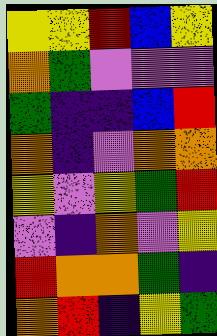[["yellow", "yellow", "red", "blue", "yellow"], ["orange", "green", "violet", "violet", "violet"], ["green", "indigo", "indigo", "blue", "red"], ["orange", "indigo", "violet", "orange", "orange"], ["yellow", "violet", "yellow", "green", "red"], ["violet", "indigo", "orange", "violet", "yellow"], ["red", "orange", "orange", "green", "indigo"], ["orange", "red", "indigo", "yellow", "green"]]